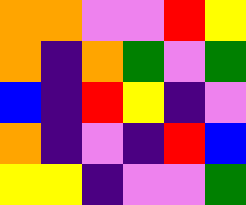[["orange", "orange", "violet", "violet", "red", "yellow"], ["orange", "indigo", "orange", "green", "violet", "green"], ["blue", "indigo", "red", "yellow", "indigo", "violet"], ["orange", "indigo", "violet", "indigo", "red", "blue"], ["yellow", "yellow", "indigo", "violet", "violet", "green"]]